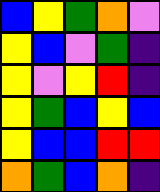[["blue", "yellow", "green", "orange", "violet"], ["yellow", "blue", "violet", "green", "indigo"], ["yellow", "violet", "yellow", "red", "indigo"], ["yellow", "green", "blue", "yellow", "blue"], ["yellow", "blue", "blue", "red", "red"], ["orange", "green", "blue", "orange", "indigo"]]